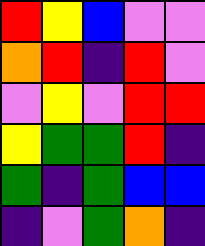[["red", "yellow", "blue", "violet", "violet"], ["orange", "red", "indigo", "red", "violet"], ["violet", "yellow", "violet", "red", "red"], ["yellow", "green", "green", "red", "indigo"], ["green", "indigo", "green", "blue", "blue"], ["indigo", "violet", "green", "orange", "indigo"]]